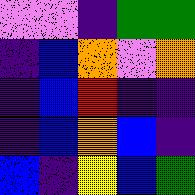[["violet", "violet", "indigo", "green", "green"], ["indigo", "blue", "orange", "violet", "orange"], ["indigo", "blue", "red", "indigo", "indigo"], ["indigo", "blue", "orange", "blue", "indigo"], ["blue", "indigo", "yellow", "blue", "green"]]